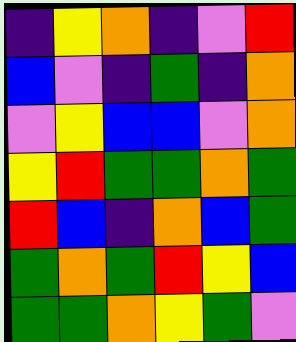[["indigo", "yellow", "orange", "indigo", "violet", "red"], ["blue", "violet", "indigo", "green", "indigo", "orange"], ["violet", "yellow", "blue", "blue", "violet", "orange"], ["yellow", "red", "green", "green", "orange", "green"], ["red", "blue", "indigo", "orange", "blue", "green"], ["green", "orange", "green", "red", "yellow", "blue"], ["green", "green", "orange", "yellow", "green", "violet"]]